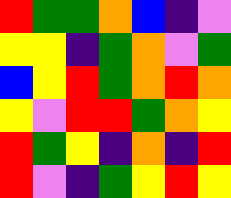[["red", "green", "green", "orange", "blue", "indigo", "violet"], ["yellow", "yellow", "indigo", "green", "orange", "violet", "green"], ["blue", "yellow", "red", "green", "orange", "red", "orange"], ["yellow", "violet", "red", "red", "green", "orange", "yellow"], ["red", "green", "yellow", "indigo", "orange", "indigo", "red"], ["red", "violet", "indigo", "green", "yellow", "red", "yellow"]]